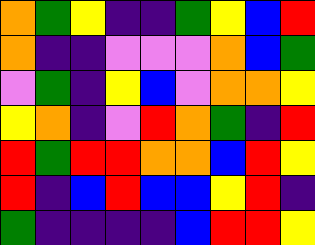[["orange", "green", "yellow", "indigo", "indigo", "green", "yellow", "blue", "red"], ["orange", "indigo", "indigo", "violet", "violet", "violet", "orange", "blue", "green"], ["violet", "green", "indigo", "yellow", "blue", "violet", "orange", "orange", "yellow"], ["yellow", "orange", "indigo", "violet", "red", "orange", "green", "indigo", "red"], ["red", "green", "red", "red", "orange", "orange", "blue", "red", "yellow"], ["red", "indigo", "blue", "red", "blue", "blue", "yellow", "red", "indigo"], ["green", "indigo", "indigo", "indigo", "indigo", "blue", "red", "red", "yellow"]]